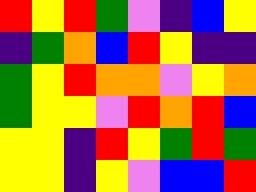[["red", "yellow", "red", "green", "violet", "indigo", "blue", "yellow"], ["indigo", "green", "orange", "blue", "red", "yellow", "indigo", "indigo"], ["green", "yellow", "red", "orange", "orange", "violet", "yellow", "orange"], ["green", "yellow", "yellow", "violet", "red", "orange", "red", "blue"], ["yellow", "yellow", "indigo", "red", "yellow", "green", "red", "green"], ["yellow", "yellow", "indigo", "yellow", "violet", "blue", "blue", "red"]]